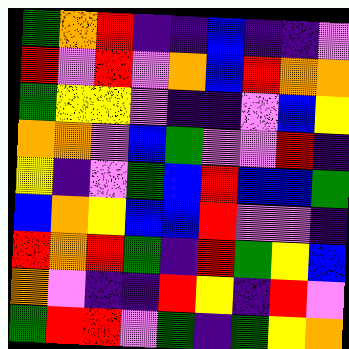[["green", "orange", "red", "indigo", "indigo", "blue", "indigo", "indigo", "violet"], ["red", "violet", "red", "violet", "orange", "blue", "red", "orange", "orange"], ["green", "yellow", "yellow", "violet", "indigo", "indigo", "violet", "blue", "yellow"], ["orange", "orange", "violet", "blue", "green", "violet", "violet", "red", "indigo"], ["yellow", "indigo", "violet", "green", "blue", "red", "blue", "blue", "green"], ["blue", "orange", "yellow", "blue", "blue", "red", "violet", "violet", "indigo"], ["red", "orange", "red", "green", "indigo", "red", "green", "yellow", "blue"], ["orange", "violet", "indigo", "indigo", "red", "yellow", "indigo", "red", "violet"], ["green", "red", "red", "violet", "green", "indigo", "green", "yellow", "orange"]]